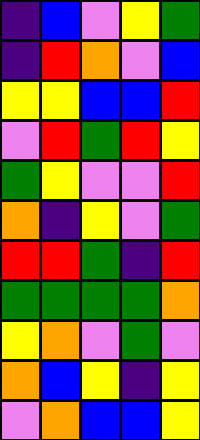[["indigo", "blue", "violet", "yellow", "green"], ["indigo", "red", "orange", "violet", "blue"], ["yellow", "yellow", "blue", "blue", "red"], ["violet", "red", "green", "red", "yellow"], ["green", "yellow", "violet", "violet", "red"], ["orange", "indigo", "yellow", "violet", "green"], ["red", "red", "green", "indigo", "red"], ["green", "green", "green", "green", "orange"], ["yellow", "orange", "violet", "green", "violet"], ["orange", "blue", "yellow", "indigo", "yellow"], ["violet", "orange", "blue", "blue", "yellow"]]